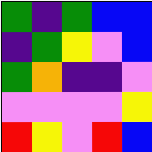[["green", "indigo", "green", "blue", "blue"], ["indigo", "green", "yellow", "violet", "blue"], ["green", "orange", "indigo", "indigo", "violet"], ["violet", "violet", "violet", "violet", "yellow"], ["red", "yellow", "violet", "red", "blue"]]